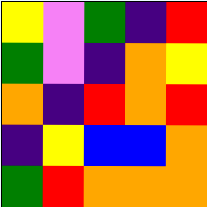[["yellow", "violet", "green", "indigo", "red"], ["green", "violet", "indigo", "orange", "yellow"], ["orange", "indigo", "red", "orange", "red"], ["indigo", "yellow", "blue", "blue", "orange"], ["green", "red", "orange", "orange", "orange"]]